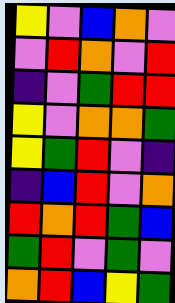[["yellow", "violet", "blue", "orange", "violet"], ["violet", "red", "orange", "violet", "red"], ["indigo", "violet", "green", "red", "red"], ["yellow", "violet", "orange", "orange", "green"], ["yellow", "green", "red", "violet", "indigo"], ["indigo", "blue", "red", "violet", "orange"], ["red", "orange", "red", "green", "blue"], ["green", "red", "violet", "green", "violet"], ["orange", "red", "blue", "yellow", "green"]]